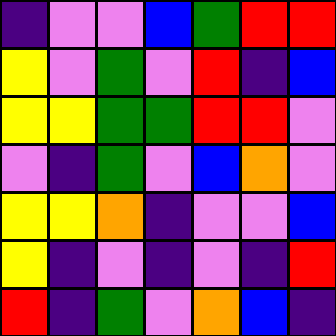[["indigo", "violet", "violet", "blue", "green", "red", "red"], ["yellow", "violet", "green", "violet", "red", "indigo", "blue"], ["yellow", "yellow", "green", "green", "red", "red", "violet"], ["violet", "indigo", "green", "violet", "blue", "orange", "violet"], ["yellow", "yellow", "orange", "indigo", "violet", "violet", "blue"], ["yellow", "indigo", "violet", "indigo", "violet", "indigo", "red"], ["red", "indigo", "green", "violet", "orange", "blue", "indigo"]]